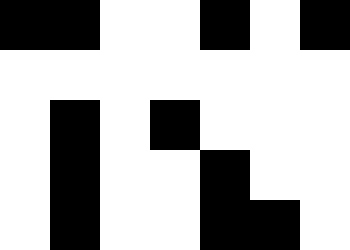[["black", "black", "white", "white", "black", "white", "black"], ["white", "white", "white", "white", "white", "white", "white"], ["white", "black", "white", "black", "white", "white", "white"], ["white", "black", "white", "white", "black", "white", "white"], ["white", "black", "white", "white", "black", "black", "white"]]